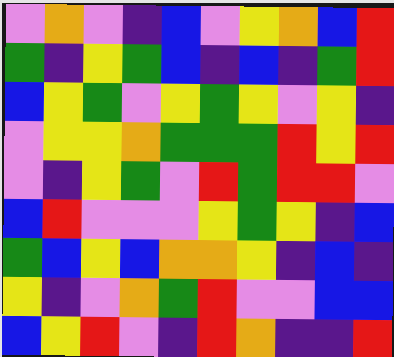[["violet", "orange", "violet", "indigo", "blue", "violet", "yellow", "orange", "blue", "red"], ["green", "indigo", "yellow", "green", "blue", "indigo", "blue", "indigo", "green", "red"], ["blue", "yellow", "green", "violet", "yellow", "green", "yellow", "violet", "yellow", "indigo"], ["violet", "yellow", "yellow", "orange", "green", "green", "green", "red", "yellow", "red"], ["violet", "indigo", "yellow", "green", "violet", "red", "green", "red", "red", "violet"], ["blue", "red", "violet", "violet", "violet", "yellow", "green", "yellow", "indigo", "blue"], ["green", "blue", "yellow", "blue", "orange", "orange", "yellow", "indigo", "blue", "indigo"], ["yellow", "indigo", "violet", "orange", "green", "red", "violet", "violet", "blue", "blue"], ["blue", "yellow", "red", "violet", "indigo", "red", "orange", "indigo", "indigo", "red"]]